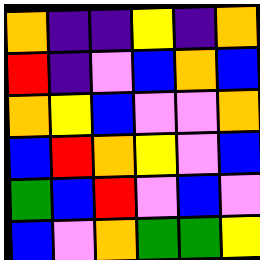[["orange", "indigo", "indigo", "yellow", "indigo", "orange"], ["red", "indigo", "violet", "blue", "orange", "blue"], ["orange", "yellow", "blue", "violet", "violet", "orange"], ["blue", "red", "orange", "yellow", "violet", "blue"], ["green", "blue", "red", "violet", "blue", "violet"], ["blue", "violet", "orange", "green", "green", "yellow"]]